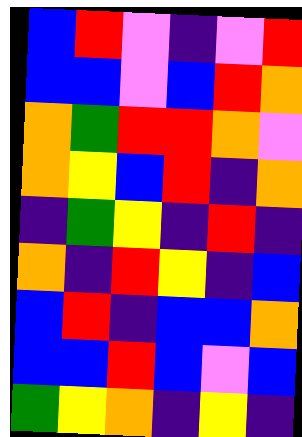[["blue", "red", "violet", "indigo", "violet", "red"], ["blue", "blue", "violet", "blue", "red", "orange"], ["orange", "green", "red", "red", "orange", "violet"], ["orange", "yellow", "blue", "red", "indigo", "orange"], ["indigo", "green", "yellow", "indigo", "red", "indigo"], ["orange", "indigo", "red", "yellow", "indigo", "blue"], ["blue", "red", "indigo", "blue", "blue", "orange"], ["blue", "blue", "red", "blue", "violet", "blue"], ["green", "yellow", "orange", "indigo", "yellow", "indigo"]]